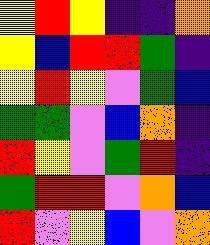[["yellow", "red", "yellow", "indigo", "indigo", "orange"], ["yellow", "blue", "red", "red", "green", "indigo"], ["yellow", "red", "yellow", "violet", "green", "blue"], ["green", "green", "violet", "blue", "orange", "indigo"], ["red", "yellow", "violet", "green", "red", "indigo"], ["green", "red", "red", "violet", "orange", "blue"], ["red", "violet", "yellow", "blue", "violet", "orange"]]